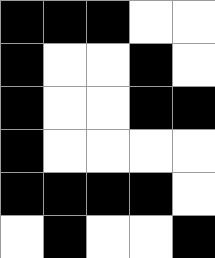[["black", "black", "black", "white", "white"], ["black", "white", "white", "black", "white"], ["black", "white", "white", "black", "black"], ["black", "white", "white", "white", "white"], ["black", "black", "black", "black", "white"], ["white", "black", "white", "white", "black"]]